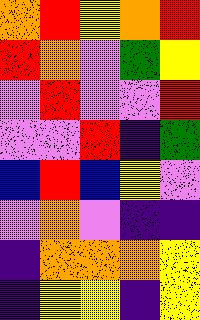[["orange", "red", "yellow", "orange", "red"], ["red", "orange", "violet", "green", "yellow"], ["violet", "red", "violet", "violet", "red"], ["violet", "violet", "red", "indigo", "green"], ["blue", "red", "blue", "yellow", "violet"], ["violet", "orange", "violet", "indigo", "indigo"], ["indigo", "orange", "orange", "orange", "yellow"], ["indigo", "yellow", "yellow", "indigo", "yellow"]]